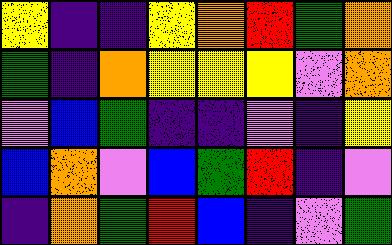[["yellow", "indigo", "indigo", "yellow", "orange", "red", "green", "orange"], ["green", "indigo", "orange", "yellow", "yellow", "yellow", "violet", "orange"], ["violet", "blue", "green", "indigo", "indigo", "violet", "indigo", "yellow"], ["blue", "orange", "violet", "blue", "green", "red", "indigo", "violet"], ["indigo", "orange", "green", "red", "blue", "indigo", "violet", "green"]]